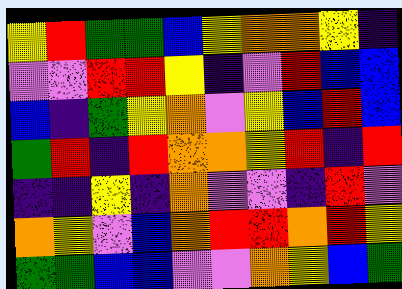[["yellow", "red", "green", "green", "blue", "yellow", "orange", "orange", "yellow", "indigo"], ["violet", "violet", "red", "red", "yellow", "indigo", "violet", "red", "blue", "blue"], ["blue", "indigo", "green", "yellow", "orange", "violet", "yellow", "blue", "red", "blue"], ["green", "red", "indigo", "red", "orange", "orange", "yellow", "red", "indigo", "red"], ["indigo", "indigo", "yellow", "indigo", "orange", "violet", "violet", "indigo", "red", "violet"], ["orange", "yellow", "violet", "blue", "orange", "red", "red", "orange", "red", "yellow"], ["green", "green", "blue", "blue", "violet", "violet", "orange", "yellow", "blue", "green"]]